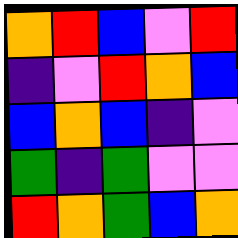[["orange", "red", "blue", "violet", "red"], ["indigo", "violet", "red", "orange", "blue"], ["blue", "orange", "blue", "indigo", "violet"], ["green", "indigo", "green", "violet", "violet"], ["red", "orange", "green", "blue", "orange"]]